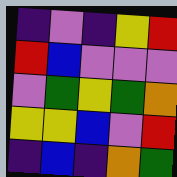[["indigo", "violet", "indigo", "yellow", "red"], ["red", "blue", "violet", "violet", "violet"], ["violet", "green", "yellow", "green", "orange"], ["yellow", "yellow", "blue", "violet", "red"], ["indigo", "blue", "indigo", "orange", "green"]]